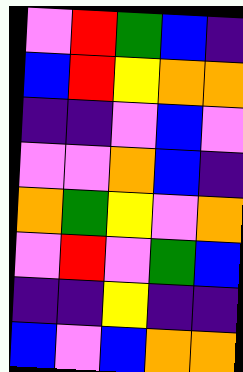[["violet", "red", "green", "blue", "indigo"], ["blue", "red", "yellow", "orange", "orange"], ["indigo", "indigo", "violet", "blue", "violet"], ["violet", "violet", "orange", "blue", "indigo"], ["orange", "green", "yellow", "violet", "orange"], ["violet", "red", "violet", "green", "blue"], ["indigo", "indigo", "yellow", "indigo", "indigo"], ["blue", "violet", "blue", "orange", "orange"]]